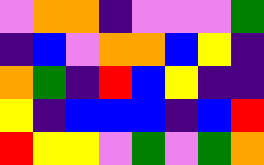[["violet", "orange", "orange", "indigo", "violet", "violet", "violet", "green"], ["indigo", "blue", "violet", "orange", "orange", "blue", "yellow", "indigo"], ["orange", "green", "indigo", "red", "blue", "yellow", "indigo", "indigo"], ["yellow", "indigo", "blue", "blue", "blue", "indigo", "blue", "red"], ["red", "yellow", "yellow", "violet", "green", "violet", "green", "orange"]]